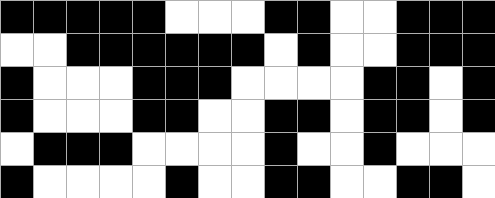[["black", "black", "black", "black", "black", "white", "white", "white", "black", "black", "white", "white", "black", "black", "black"], ["white", "white", "black", "black", "black", "black", "black", "black", "white", "black", "white", "white", "black", "black", "black"], ["black", "white", "white", "white", "black", "black", "black", "white", "white", "white", "white", "black", "black", "white", "black"], ["black", "white", "white", "white", "black", "black", "white", "white", "black", "black", "white", "black", "black", "white", "black"], ["white", "black", "black", "black", "white", "white", "white", "white", "black", "white", "white", "black", "white", "white", "white"], ["black", "white", "white", "white", "white", "black", "white", "white", "black", "black", "white", "white", "black", "black", "white"]]